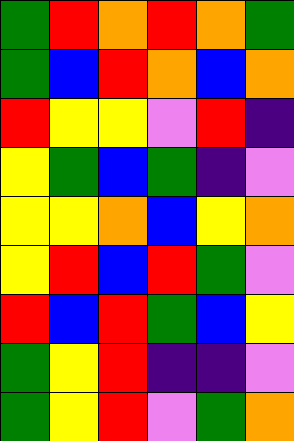[["green", "red", "orange", "red", "orange", "green"], ["green", "blue", "red", "orange", "blue", "orange"], ["red", "yellow", "yellow", "violet", "red", "indigo"], ["yellow", "green", "blue", "green", "indigo", "violet"], ["yellow", "yellow", "orange", "blue", "yellow", "orange"], ["yellow", "red", "blue", "red", "green", "violet"], ["red", "blue", "red", "green", "blue", "yellow"], ["green", "yellow", "red", "indigo", "indigo", "violet"], ["green", "yellow", "red", "violet", "green", "orange"]]